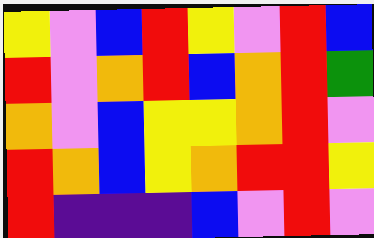[["yellow", "violet", "blue", "red", "yellow", "violet", "red", "blue"], ["red", "violet", "orange", "red", "blue", "orange", "red", "green"], ["orange", "violet", "blue", "yellow", "yellow", "orange", "red", "violet"], ["red", "orange", "blue", "yellow", "orange", "red", "red", "yellow"], ["red", "indigo", "indigo", "indigo", "blue", "violet", "red", "violet"]]